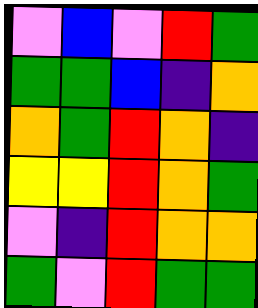[["violet", "blue", "violet", "red", "green"], ["green", "green", "blue", "indigo", "orange"], ["orange", "green", "red", "orange", "indigo"], ["yellow", "yellow", "red", "orange", "green"], ["violet", "indigo", "red", "orange", "orange"], ["green", "violet", "red", "green", "green"]]